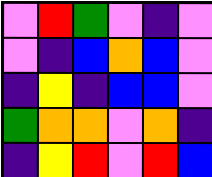[["violet", "red", "green", "violet", "indigo", "violet"], ["violet", "indigo", "blue", "orange", "blue", "violet"], ["indigo", "yellow", "indigo", "blue", "blue", "violet"], ["green", "orange", "orange", "violet", "orange", "indigo"], ["indigo", "yellow", "red", "violet", "red", "blue"]]